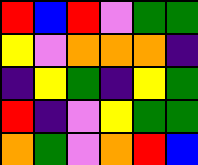[["red", "blue", "red", "violet", "green", "green"], ["yellow", "violet", "orange", "orange", "orange", "indigo"], ["indigo", "yellow", "green", "indigo", "yellow", "green"], ["red", "indigo", "violet", "yellow", "green", "green"], ["orange", "green", "violet", "orange", "red", "blue"]]